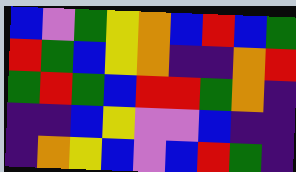[["blue", "violet", "green", "yellow", "orange", "blue", "red", "blue", "green"], ["red", "green", "blue", "yellow", "orange", "indigo", "indigo", "orange", "red"], ["green", "red", "green", "blue", "red", "red", "green", "orange", "indigo"], ["indigo", "indigo", "blue", "yellow", "violet", "violet", "blue", "indigo", "indigo"], ["indigo", "orange", "yellow", "blue", "violet", "blue", "red", "green", "indigo"]]